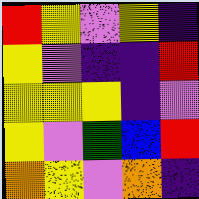[["red", "yellow", "violet", "yellow", "indigo"], ["yellow", "violet", "indigo", "indigo", "red"], ["yellow", "yellow", "yellow", "indigo", "violet"], ["yellow", "violet", "green", "blue", "red"], ["orange", "yellow", "violet", "orange", "indigo"]]